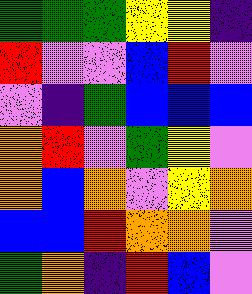[["green", "green", "green", "yellow", "yellow", "indigo"], ["red", "violet", "violet", "blue", "red", "violet"], ["violet", "indigo", "green", "blue", "blue", "blue"], ["orange", "red", "violet", "green", "yellow", "violet"], ["orange", "blue", "orange", "violet", "yellow", "orange"], ["blue", "blue", "red", "orange", "orange", "violet"], ["green", "orange", "indigo", "red", "blue", "violet"]]